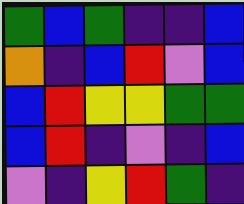[["green", "blue", "green", "indigo", "indigo", "blue"], ["orange", "indigo", "blue", "red", "violet", "blue"], ["blue", "red", "yellow", "yellow", "green", "green"], ["blue", "red", "indigo", "violet", "indigo", "blue"], ["violet", "indigo", "yellow", "red", "green", "indigo"]]